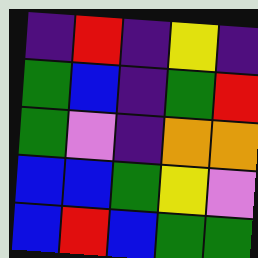[["indigo", "red", "indigo", "yellow", "indigo"], ["green", "blue", "indigo", "green", "red"], ["green", "violet", "indigo", "orange", "orange"], ["blue", "blue", "green", "yellow", "violet"], ["blue", "red", "blue", "green", "green"]]